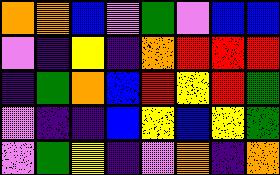[["orange", "orange", "blue", "violet", "green", "violet", "blue", "blue"], ["violet", "indigo", "yellow", "indigo", "orange", "red", "red", "red"], ["indigo", "green", "orange", "blue", "red", "yellow", "red", "green"], ["violet", "indigo", "indigo", "blue", "yellow", "blue", "yellow", "green"], ["violet", "green", "yellow", "indigo", "violet", "orange", "indigo", "orange"]]